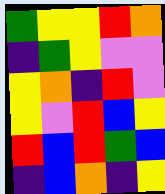[["green", "yellow", "yellow", "red", "orange"], ["indigo", "green", "yellow", "violet", "violet"], ["yellow", "orange", "indigo", "red", "violet"], ["yellow", "violet", "red", "blue", "yellow"], ["red", "blue", "red", "green", "blue"], ["indigo", "blue", "orange", "indigo", "yellow"]]